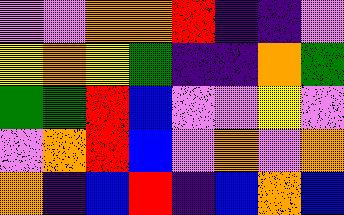[["violet", "violet", "orange", "orange", "red", "indigo", "indigo", "violet"], ["yellow", "orange", "yellow", "green", "indigo", "indigo", "orange", "green"], ["green", "green", "red", "blue", "violet", "violet", "yellow", "violet"], ["violet", "orange", "red", "blue", "violet", "orange", "violet", "orange"], ["orange", "indigo", "blue", "red", "indigo", "blue", "orange", "blue"]]